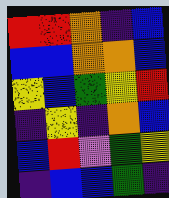[["red", "red", "orange", "indigo", "blue"], ["blue", "blue", "orange", "orange", "blue"], ["yellow", "blue", "green", "yellow", "red"], ["indigo", "yellow", "indigo", "orange", "blue"], ["blue", "red", "violet", "green", "yellow"], ["indigo", "blue", "blue", "green", "indigo"]]